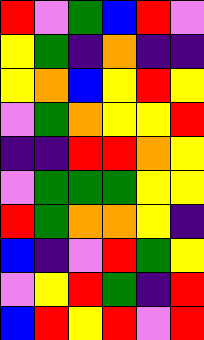[["red", "violet", "green", "blue", "red", "violet"], ["yellow", "green", "indigo", "orange", "indigo", "indigo"], ["yellow", "orange", "blue", "yellow", "red", "yellow"], ["violet", "green", "orange", "yellow", "yellow", "red"], ["indigo", "indigo", "red", "red", "orange", "yellow"], ["violet", "green", "green", "green", "yellow", "yellow"], ["red", "green", "orange", "orange", "yellow", "indigo"], ["blue", "indigo", "violet", "red", "green", "yellow"], ["violet", "yellow", "red", "green", "indigo", "red"], ["blue", "red", "yellow", "red", "violet", "red"]]